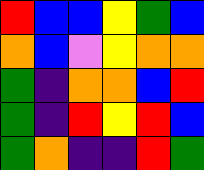[["red", "blue", "blue", "yellow", "green", "blue"], ["orange", "blue", "violet", "yellow", "orange", "orange"], ["green", "indigo", "orange", "orange", "blue", "red"], ["green", "indigo", "red", "yellow", "red", "blue"], ["green", "orange", "indigo", "indigo", "red", "green"]]